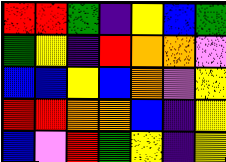[["red", "red", "green", "indigo", "yellow", "blue", "green"], ["green", "yellow", "indigo", "red", "orange", "orange", "violet"], ["blue", "blue", "yellow", "blue", "orange", "violet", "yellow"], ["red", "red", "orange", "orange", "blue", "indigo", "yellow"], ["blue", "violet", "red", "green", "yellow", "indigo", "yellow"]]